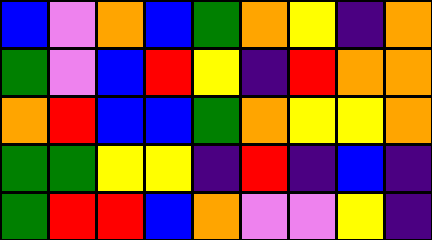[["blue", "violet", "orange", "blue", "green", "orange", "yellow", "indigo", "orange"], ["green", "violet", "blue", "red", "yellow", "indigo", "red", "orange", "orange"], ["orange", "red", "blue", "blue", "green", "orange", "yellow", "yellow", "orange"], ["green", "green", "yellow", "yellow", "indigo", "red", "indigo", "blue", "indigo"], ["green", "red", "red", "blue", "orange", "violet", "violet", "yellow", "indigo"]]